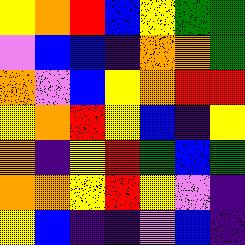[["yellow", "orange", "red", "blue", "yellow", "green", "green"], ["violet", "blue", "blue", "indigo", "orange", "orange", "green"], ["orange", "violet", "blue", "yellow", "orange", "red", "red"], ["yellow", "orange", "red", "yellow", "blue", "indigo", "yellow"], ["orange", "indigo", "yellow", "red", "green", "blue", "green"], ["orange", "orange", "yellow", "red", "yellow", "violet", "indigo"], ["yellow", "blue", "indigo", "indigo", "violet", "blue", "indigo"]]